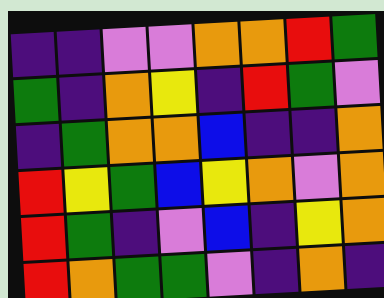[["indigo", "indigo", "violet", "violet", "orange", "orange", "red", "green"], ["green", "indigo", "orange", "yellow", "indigo", "red", "green", "violet"], ["indigo", "green", "orange", "orange", "blue", "indigo", "indigo", "orange"], ["red", "yellow", "green", "blue", "yellow", "orange", "violet", "orange"], ["red", "green", "indigo", "violet", "blue", "indigo", "yellow", "orange"], ["red", "orange", "green", "green", "violet", "indigo", "orange", "indigo"]]